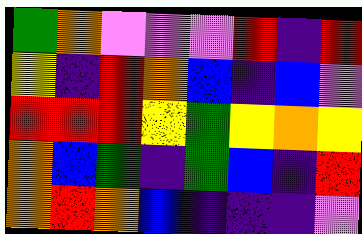[["green", "orange", "violet", "violet", "violet", "red", "indigo", "red"], ["yellow", "indigo", "red", "orange", "blue", "indigo", "blue", "violet"], ["red", "red", "red", "yellow", "green", "yellow", "orange", "yellow"], ["orange", "blue", "green", "indigo", "green", "blue", "indigo", "red"], ["orange", "red", "orange", "blue", "indigo", "indigo", "indigo", "violet"]]